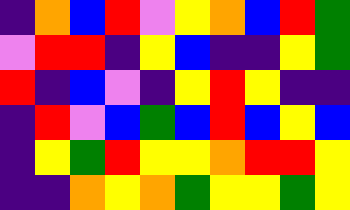[["indigo", "orange", "blue", "red", "violet", "yellow", "orange", "blue", "red", "green"], ["violet", "red", "red", "indigo", "yellow", "blue", "indigo", "indigo", "yellow", "green"], ["red", "indigo", "blue", "violet", "indigo", "yellow", "red", "yellow", "indigo", "indigo"], ["indigo", "red", "violet", "blue", "green", "blue", "red", "blue", "yellow", "blue"], ["indigo", "yellow", "green", "red", "yellow", "yellow", "orange", "red", "red", "yellow"], ["indigo", "indigo", "orange", "yellow", "orange", "green", "yellow", "yellow", "green", "yellow"]]